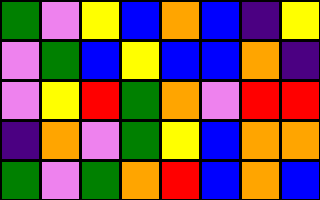[["green", "violet", "yellow", "blue", "orange", "blue", "indigo", "yellow"], ["violet", "green", "blue", "yellow", "blue", "blue", "orange", "indigo"], ["violet", "yellow", "red", "green", "orange", "violet", "red", "red"], ["indigo", "orange", "violet", "green", "yellow", "blue", "orange", "orange"], ["green", "violet", "green", "orange", "red", "blue", "orange", "blue"]]